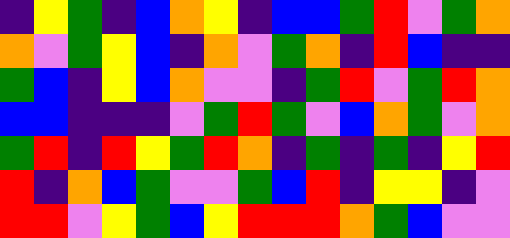[["indigo", "yellow", "green", "indigo", "blue", "orange", "yellow", "indigo", "blue", "blue", "green", "red", "violet", "green", "orange"], ["orange", "violet", "green", "yellow", "blue", "indigo", "orange", "violet", "green", "orange", "indigo", "red", "blue", "indigo", "indigo"], ["green", "blue", "indigo", "yellow", "blue", "orange", "violet", "violet", "indigo", "green", "red", "violet", "green", "red", "orange"], ["blue", "blue", "indigo", "indigo", "indigo", "violet", "green", "red", "green", "violet", "blue", "orange", "green", "violet", "orange"], ["green", "red", "indigo", "red", "yellow", "green", "red", "orange", "indigo", "green", "indigo", "green", "indigo", "yellow", "red"], ["red", "indigo", "orange", "blue", "green", "violet", "violet", "green", "blue", "red", "indigo", "yellow", "yellow", "indigo", "violet"], ["red", "red", "violet", "yellow", "green", "blue", "yellow", "red", "red", "red", "orange", "green", "blue", "violet", "violet"]]